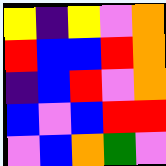[["yellow", "indigo", "yellow", "violet", "orange"], ["red", "blue", "blue", "red", "orange"], ["indigo", "blue", "red", "violet", "orange"], ["blue", "violet", "blue", "red", "red"], ["violet", "blue", "orange", "green", "violet"]]